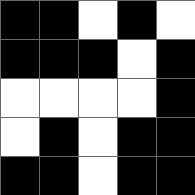[["black", "black", "white", "black", "white"], ["black", "black", "black", "white", "black"], ["white", "white", "white", "white", "black"], ["white", "black", "white", "black", "black"], ["black", "black", "white", "black", "black"]]